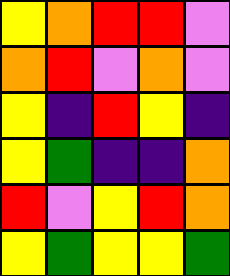[["yellow", "orange", "red", "red", "violet"], ["orange", "red", "violet", "orange", "violet"], ["yellow", "indigo", "red", "yellow", "indigo"], ["yellow", "green", "indigo", "indigo", "orange"], ["red", "violet", "yellow", "red", "orange"], ["yellow", "green", "yellow", "yellow", "green"]]